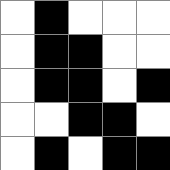[["white", "black", "white", "white", "white"], ["white", "black", "black", "white", "white"], ["white", "black", "black", "white", "black"], ["white", "white", "black", "black", "white"], ["white", "black", "white", "black", "black"]]